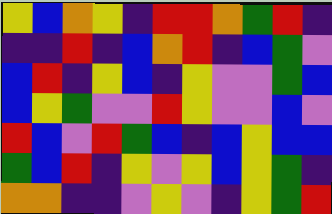[["yellow", "blue", "orange", "yellow", "indigo", "red", "red", "orange", "green", "red", "indigo"], ["indigo", "indigo", "red", "indigo", "blue", "orange", "red", "indigo", "blue", "green", "violet"], ["blue", "red", "indigo", "yellow", "blue", "indigo", "yellow", "violet", "violet", "green", "blue"], ["blue", "yellow", "green", "violet", "violet", "red", "yellow", "violet", "violet", "blue", "violet"], ["red", "blue", "violet", "red", "green", "blue", "indigo", "blue", "yellow", "blue", "blue"], ["green", "blue", "red", "indigo", "yellow", "violet", "yellow", "blue", "yellow", "green", "indigo"], ["orange", "orange", "indigo", "indigo", "violet", "yellow", "violet", "indigo", "yellow", "green", "red"]]